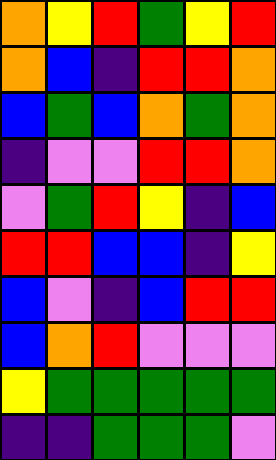[["orange", "yellow", "red", "green", "yellow", "red"], ["orange", "blue", "indigo", "red", "red", "orange"], ["blue", "green", "blue", "orange", "green", "orange"], ["indigo", "violet", "violet", "red", "red", "orange"], ["violet", "green", "red", "yellow", "indigo", "blue"], ["red", "red", "blue", "blue", "indigo", "yellow"], ["blue", "violet", "indigo", "blue", "red", "red"], ["blue", "orange", "red", "violet", "violet", "violet"], ["yellow", "green", "green", "green", "green", "green"], ["indigo", "indigo", "green", "green", "green", "violet"]]